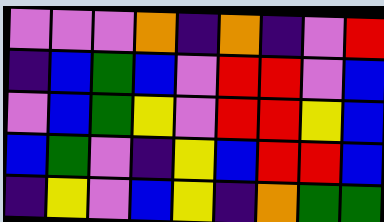[["violet", "violet", "violet", "orange", "indigo", "orange", "indigo", "violet", "red"], ["indigo", "blue", "green", "blue", "violet", "red", "red", "violet", "blue"], ["violet", "blue", "green", "yellow", "violet", "red", "red", "yellow", "blue"], ["blue", "green", "violet", "indigo", "yellow", "blue", "red", "red", "blue"], ["indigo", "yellow", "violet", "blue", "yellow", "indigo", "orange", "green", "green"]]